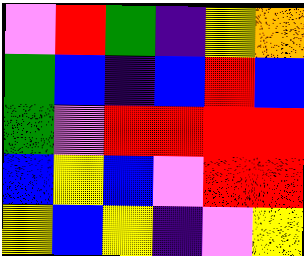[["violet", "red", "green", "indigo", "yellow", "orange"], ["green", "blue", "indigo", "blue", "red", "blue"], ["green", "violet", "red", "red", "red", "red"], ["blue", "yellow", "blue", "violet", "red", "red"], ["yellow", "blue", "yellow", "indigo", "violet", "yellow"]]